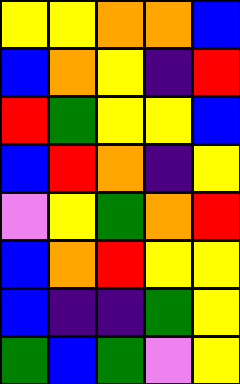[["yellow", "yellow", "orange", "orange", "blue"], ["blue", "orange", "yellow", "indigo", "red"], ["red", "green", "yellow", "yellow", "blue"], ["blue", "red", "orange", "indigo", "yellow"], ["violet", "yellow", "green", "orange", "red"], ["blue", "orange", "red", "yellow", "yellow"], ["blue", "indigo", "indigo", "green", "yellow"], ["green", "blue", "green", "violet", "yellow"]]